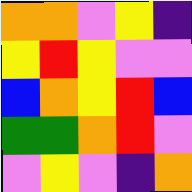[["orange", "orange", "violet", "yellow", "indigo"], ["yellow", "red", "yellow", "violet", "violet"], ["blue", "orange", "yellow", "red", "blue"], ["green", "green", "orange", "red", "violet"], ["violet", "yellow", "violet", "indigo", "orange"]]